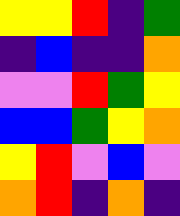[["yellow", "yellow", "red", "indigo", "green"], ["indigo", "blue", "indigo", "indigo", "orange"], ["violet", "violet", "red", "green", "yellow"], ["blue", "blue", "green", "yellow", "orange"], ["yellow", "red", "violet", "blue", "violet"], ["orange", "red", "indigo", "orange", "indigo"]]